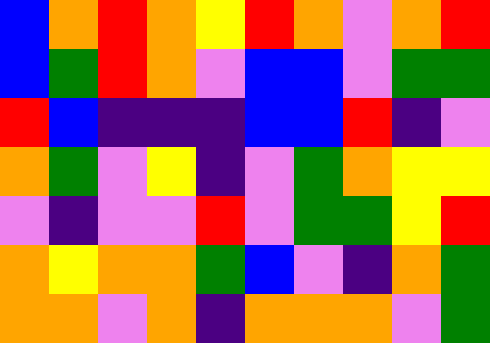[["blue", "orange", "red", "orange", "yellow", "red", "orange", "violet", "orange", "red"], ["blue", "green", "red", "orange", "violet", "blue", "blue", "violet", "green", "green"], ["red", "blue", "indigo", "indigo", "indigo", "blue", "blue", "red", "indigo", "violet"], ["orange", "green", "violet", "yellow", "indigo", "violet", "green", "orange", "yellow", "yellow"], ["violet", "indigo", "violet", "violet", "red", "violet", "green", "green", "yellow", "red"], ["orange", "yellow", "orange", "orange", "green", "blue", "violet", "indigo", "orange", "green"], ["orange", "orange", "violet", "orange", "indigo", "orange", "orange", "orange", "violet", "green"]]